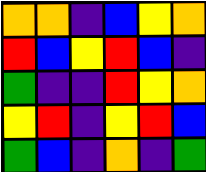[["orange", "orange", "indigo", "blue", "yellow", "orange"], ["red", "blue", "yellow", "red", "blue", "indigo"], ["green", "indigo", "indigo", "red", "yellow", "orange"], ["yellow", "red", "indigo", "yellow", "red", "blue"], ["green", "blue", "indigo", "orange", "indigo", "green"]]